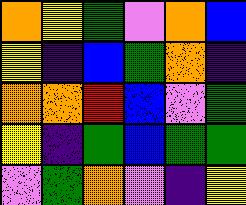[["orange", "yellow", "green", "violet", "orange", "blue"], ["yellow", "indigo", "blue", "green", "orange", "indigo"], ["orange", "orange", "red", "blue", "violet", "green"], ["yellow", "indigo", "green", "blue", "green", "green"], ["violet", "green", "orange", "violet", "indigo", "yellow"]]